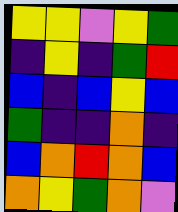[["yellow", "yellow", "violet", "yellow", "green"], ["indigo", "yellow", "indigo", "green", "red"], ["blue", "indigo", "blue", "yellow", "blue"], ["green", "indigo", "indigo", "orange", "indigo"], ["blue", "orange", "red", "orange", "blue"], ["orange", "yellow", "green", "orange", "violet"]]